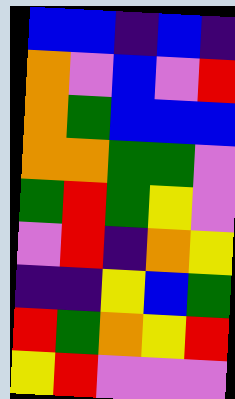[["blue", "blue", "indigo", "blue", "indigo"], ["orange", "violet", "blue", "violet", "red"], ["orange", "green", "blue", "blue", "blue"], ["orange", "orange", "green", "green", "violet"], ["green", "red", "green", "yellow", "violet"], ["violet", "red", "indigo", "orange", "yellow"], ["indigo", "indigo", "yellow", "blue", "green"], ["red", "green", "orange", "yellow", "red"], ["yellow", "red", "violet", "violet", "violet"]]